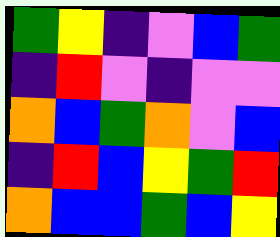[["green", "yellow", "indigo", "violet", "blue", "green"], ["indigo", "red", "violet", "indigo", "violet", "violet"], ["orange", "blue", "green", "orange", "violet", "blue"], ["indigo", "red", "blue", "yellow", "green", "red"], ["orange", "blue", "blue", "green", "blue", "yellow"]]